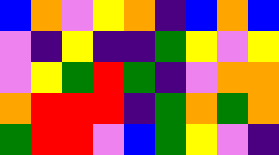[["blue", "orange", "violet", "yellow", "orange", "indigo", "blue", "orange", "blue"], ["violet", "indigo", "yellow", "indigo", "indigo", "green", "yellow", "violet", "yellow"], ["violet", "yellow", "green", "red", "green", "indigo", "violet", "orange", "orange"], ["orange", "red", "red", "red", "indigo", "green", "orange", "green", "orange"], ["green", "red", "red", "violet", "blue", "green", "yellow", "violet", "indigo"]]